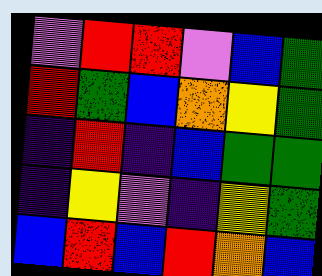[["violet", "red", "red", "violet", "blue", "green"], ["red", "green", "blue", "orange", "yellow", "green"], ["indigo", "red", "indigo", "blue", "green", "green"], ["indigo", "yellow", "violet", "indigo", "yellow", "green"], ["blue", "red", "blue", "red", "orange", "blue"]]